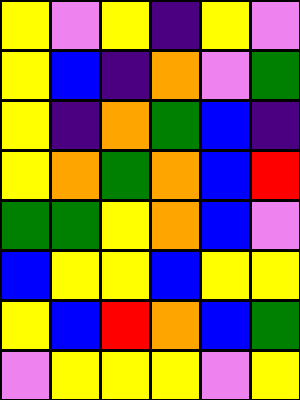[["yellow", "violet", "yellow", "indigo", "yellow", "violet"], ["yellow", "blue", "indigo", "orange", "violet", "green"], ["yellow", "indigo", "orange", "green", "blue", "indigo"], ["yellow", "orange", "green", "orange", "blue", "red"], ["green", "green", "yellow", "orange", "blue", "violet"], ["blue", "yellow", "yellow", "blue", "yellow", "yellow"], ["yellow", "blue", "red", "orange", "blue", "green"], ["violet", "yellow", "yellow", "yellow", "violet", "yellow"]]